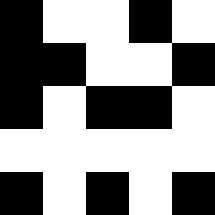[["black", "white", "white", "black", "white"], ["black", "black", "white", "white", "black"], ["black", "white", "black", "black", "white"], ["white", "white", "white", "white", "white"], ["black", "white", "black", "white", "black"]]